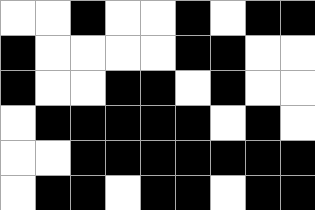[["white", "white", "black", "white", "white", "black", "white", "black", "black"], ["black", "white", "white", "white", "white", "black", "black", "white", "white"], ["black", "white", "white", "black", "black", "white", "black", "white", "white"], ["white", "black", "black", "black", "black", "black", "white", "black", "white"], ["white", "white", "black", "black", "black", "black", "black", "black", "black"], ["white", "black", "black", "white", "black", "black", "white", "black", "black"]]